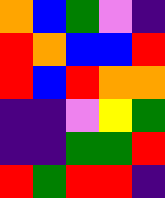[["orange", "blue", "green", "violet", "indigo"], ["red", "orange", "blue", "blue", "red"], ["red", "blue", "red", "orange", "orange"], ["indigo", "indigo", "violet", "yellow", "green"], ["indigo", "indigo", "green", "green", "red"], ["red", "green", "red", "red", "indigo"]]